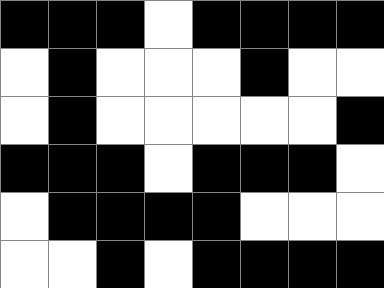[["black", "black", "black", "white", "black", "black", "black", "black"], ["white", "black", "white", "white", "white", "black", "white", "white"], ["white", "black", "white", "white", "white", "white", "white", "black"], ["black", "black", "black", "white", "black", "black", "black", "white"], ["white", "black", "black", "black", "black", "white", "white", "white"], ["white", "white", "black", "white", "black", "black", "black", "black"]]